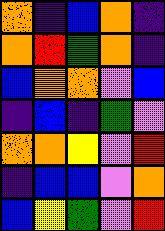[["orange", "indigo", "blue", "orange", "indigo"], ["orange", "red", "green", "orange", "indigo"], ["blue", "orange", "orange", "violet", "blue"], ["indigo", "blue", "indigo", "green", "violet"], ["orange", "orange", "yellow", "violet", "red"], ["indigo", "blue", "blue", "violet", "orange"], ["blue", "yellow", "green", "violet", "red"]]